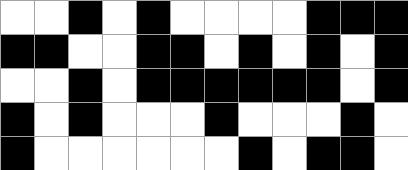[["white", "white", "black", "white", "black", "white", "white", "white", "white", "black", "black", "black"], ["black", "black", "white", "white", "black", "black", "white", "black", "white", "black", "white", "black"], ["white", "white", "black", "white", "black", "black", "black", "black", "black", "black", "white", "black"], ["black", "white", "black", "white", "white", "white", "black", "white", "white", "white", "black", "white"], ["black", "white", "white", "white", "white", "white", "white", "black", "white", "black", "black", "white"]]